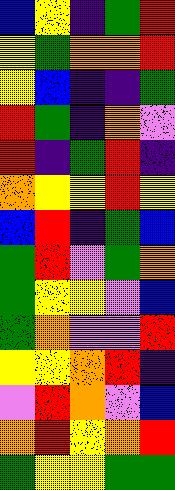[["blue", "yellow", "indigo", "green", "red"], ["yellow", "green", "orange", "orange", "red"], ["yellow", "blue", "indigo", "indigo", "green"], ["red", "green", "indigo", "orange", "violet"], ["red", "indigo", "green", "red", "indigo"], ["orange", "yellow", "yellow", "red", "yellow"], ["blue", "red", "indigo", "green", "blue"], ["green", "red", "violet", "green", "orange"], ["green", "yellow", "yellow", "violet", "blue"], ["green", "orange", "violet", "violet", "red"], ["yellow", "yellow", "orange", "red", "indigo"], ["violet", "red", "orange", "violet", "blue"], ["orange", "red", "yellow", "orange", "red"], ["green", "yellow", "yellow", "green", "green"]]